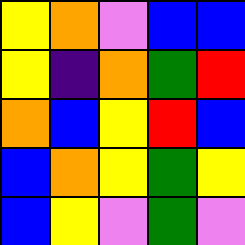[["yellow", "orange", "violet", "blue", "blue"], ["yellow", "indigo", "orange", "green", "red"], ["orange", "blue", "yellow", "red", "blue"], ["blue", "orange", "yellow", "green", "yellow"], ["blue", "yellow", "violet", "green", "violet"]]